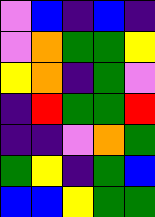[["violet", "blue", "indigo", "blue", "indigo"], ["violet", "orange", "green", "green", "yellow"], ["yellow", "orange", "indigo", "green", "violet"], ["indigo", "red", "green", "green", "red"], ["indigo", "indigo", "violet", "orange", "green"], ["green", "yellow", "indigo", "green", "blue"], ["blue", "blue", "yellow", "green", "green"]]